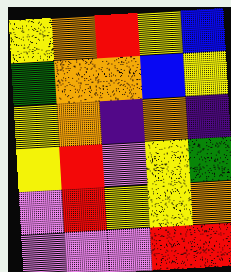[["yellow", "orange", "red", "yellow", "blue"], ["green", "orange", "orange", "blue", "yellow"], ["yellow", "orange", "indigo", "orange", "indigo"], ["yellow", "red", "violet", "yellow", "green"], ["violet", "red", "yellow", "yellow", "orange"], ["violet", "violet", "violet", "red", "red"]]